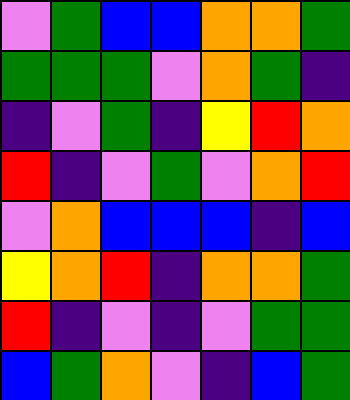[["violet", "green", "blue", "blue", "orange", "orange", "green"], ["green", "green", "green", "violet", "orange", "green", "indigo"], ["indigo", "violet", "green", "indigo", "yellow", "red", "orange"], ["red", "indigo", "violet", "green", "violet", "orange", "red"], ["violet", "orange", "blue", "blue", "blue", "indigo", "blue"], ["yellow", "orange", "red", "indigo", "orange", "orange", "green"], ["red", "indigo", "violet", "indigo", "violet", "green", "green"], ["blue", "green", "orange", "violet", "indigo", "blue", "green"]]